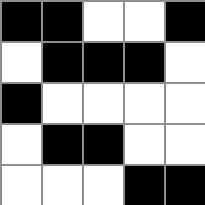[["black", "black", "white", "white", "black"], ["white", "black", "black", "black", "white"], ["black", "white", "white", "white", "white"], ["white", "black", "black", "white", "white"], ["white", "white", "white", "black", "black"]]